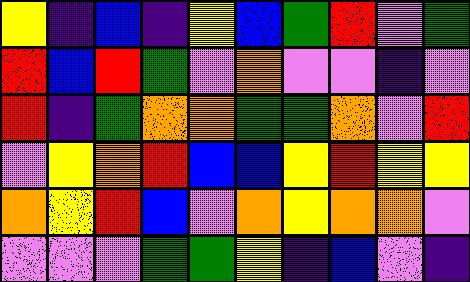[["yellow", "indigo", "blue", "indigo", "yellow", "blue", "green", "red", "violet", "green"], ["red", "blue", "red", "green", "violet", "orange", "violet", "violet", "indigo", "violet"], ["red", "indigo", "green", "orange", "orange", "green", "green", "orange", "violet", "red"], ["violet", "yellow", "orange", "red", "blue", "blue", "yellow", "red", "yellow", "yellow"], ["orange", "yellow", "red", "blue", "violet", "orange", "yellow", "orange", "orange", "violet"], ["violet", "violet", "violet", "green", "green", "yellow", "indigo", "blue", "violet", "indigo"]]